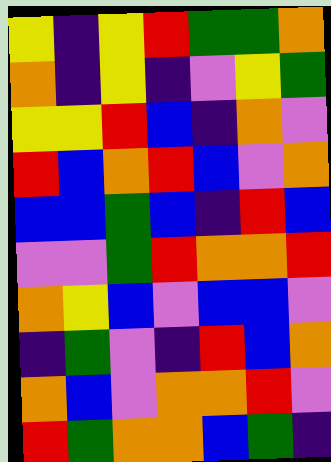[["yellow", "indigo", "yellow", "red", "green", "green", "orange"], ["orange", "indigo", "yellow", "indigo", "violet", "yellow", "green"], ["yellow", "yellow", "red", "blue", "indigo", "orange", "violet"], ["red", "blue", "orange", "red", "blue", "violet", "orange"], ["blue", "blue", "green", "blue", "indigo", "red", "blue"], ["violet", "violet", "green", "red", "orange", "orange", "red"], ["orange", "yellow", "blue", "violet", "blue", "blue", "violet"], ["indigo", "green", "violet", "indigo", "red", "blue", "orange"], ["orange", "blue", "violet", "orange", "orange", "red", "violet"], ["red", "green", "orange", "orange", "blue", "green", "indigo"]]